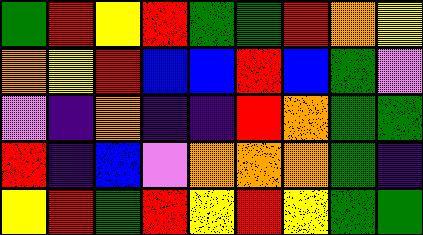[["green", "red", "yellow", "red", "green", "green", "red", "orange", "yellow"], ["orange", "yellow", "red", "blue", "blue", "red", "blue", "green", "violet"], ["violet", "indigo", "orange", "indigo", "indigo", "red", "orange", "green", "green"], ["red", "indigo", "blue", "violet", "orange", "orange", "orange", "green", "indigo"], ["yellow", "red", "green", "red", "yellow", "red", "yellow", "green", "green"]]